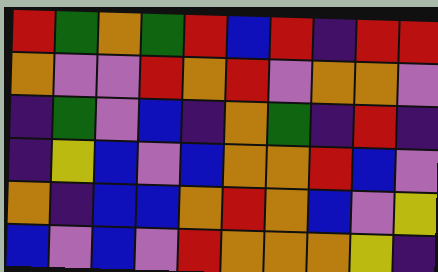[["red", "green", "orange", "green", "red", "blue", "red", "indigo", "red", "red"], ["orange", "violet", "violet", "red", "orange", "red", "violet", "orange", "orange", "violet"], ["indigo", "green", "violet", "blue", "indigo", "orange", "green", "indigo", "red", "indigo"], ["indigo", "yellow", "blue", "violet", "blue", "orange", "orange", "red", "blue", "violet"], ["orange", "indigo", "blue", "blue", "orange", "red", "orange", "blue", "violet", "yellow"], ["blue", "violet", "blue", "violet", "red", "orange", "orange", "orange", "yellow", "indigo"]]